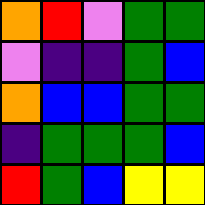[["orange", "red", "violet", "green", "green"], ["violet", "indigo", "indigo", "green", "blue"], ["orange", "blue", "blue", "green", "green"], ["indigo", "green", "green", "green", "blue"], ["red", "green", "blue", "yellow", "yellow"]]